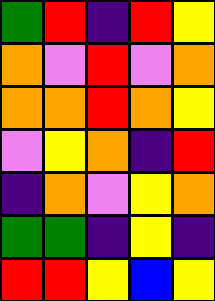[["green", "red", "indigo", "red", "yellow"], ["orange", "violet", "red", "violet", "orange"], ["orange", "orange", "red", "orange", "yellow"], ["violet", "yellow", "orange", "indigo", "red"], ["indigo", "orange", "violet", "yellow", "orange"], ["green", "green", "indigo", "yellow", "indigo"], ["red", "red", "yellow", "blue", "yellow"]]